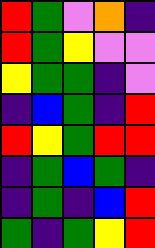[["red", "green", "violet", "orange", "indigo"], ["red", "green", "yellow", "violet", "violet"], ["yellow", "green", "green", "indigo", "violet"], ["indigo", "blue", "green", "indigo", "red"], ["red", "yellow", "green", "red", "red"], ["indigo", "green", "blue", "green", "indigo"], ["indigo", "green", "indigo", "blue", "red"], ["green", "indigo", "green", "yellow", "red"]]